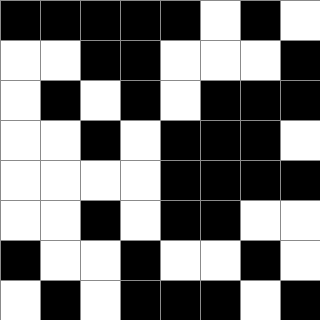[["black", "black", "black", "black", "black", "white", "black", "white"], ["white", "white", "black", "black", "white", "white", "white", "black"], ["white", "black", "white", "black", "white", "black", "black", "black"], ["white", "white", "black", "white", "black", "black", "black", "white"], ["white", "white", "white", "white", "black", "black", "black", "black"], ["white", "white", "black", "white", "black", "black", "white", "white"], ["black", "white", "white", "black", "white", "white", "black", "white"], ["white", "black", "white", "black", "black", "black", "white", "black"]]